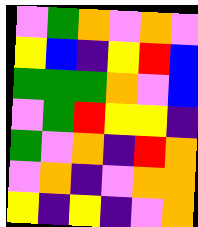[["violet", "green", "orange", "violet", "orange", "violet"], ["yellow", "blue", "indigo", "yellow", "red", "blue"], ["green", "green", "green", "orange", "violet", "blue"], ["violet", "green", "red", "yellow", "yellow", "indigo"], ["green", "violet", "orange", "indigo", "red", "orange"], ["violet", "orange", "indigo", "violet", "orange", "orange"], ["yellow", "indigo", "yellow", "indigo", "violet", "orange"]]